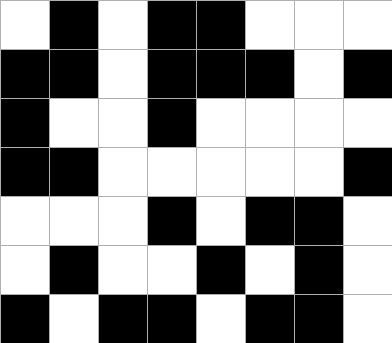[["white", "black", "white", "black", "black", "white", "white", "white"], ["black", "black", "white", "black", "black", "black", "white", "black"], ["black", "white", "white", "black", "white", "white", "white", "white"], ["black", "black", "white", "white", "white", "white", "white", "black"], ["white", "white", "white", "black", "white", "black", "black", "white"], ["white", "black", "white", "white", "black", "white", "black", "white"], ["black", "white", "black", "black", "white", "black", "black", "white"]]